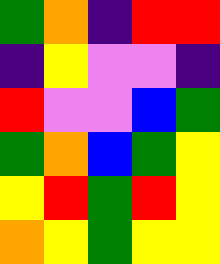[["green", "orange", "indigo", "red", "red"], ["indigo", "yellow", "violet", "violet", "indigo"], ["red", "violet", "violet", "blue", "green"], ["green", "orange", "blue", "green", "yellow"], ["yellow", "red", "green", "red", "yellow"], ["orange", "yellow", "green", "yellow", "yellow"]]